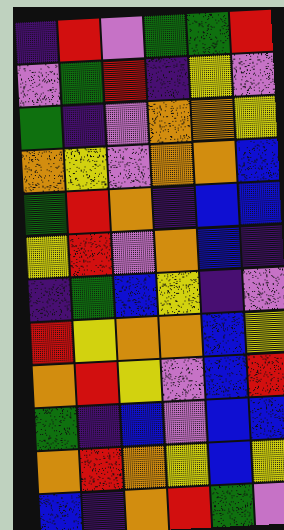[["indigo", "red", "violet", "green", "green", "red"], ["violet", "green", "red", "indigo", "yellow", "violet"], ["green", "indigo", "violet", "orange", "orange", "yellow"], ["orange", "yellow", "violet", "orange", "orange", "blue"], ["green", "red", "orange", "indigo", "blue", "blue"], ["yellow", "red", "violet", "orange", "blue", "indigo"], ["indigo", "green", "blue", "yellow", "indigo", "violet"], ["red", "yellow", "orange", "orange", "blue", "yellow"], ["orange", "red", "yellow", "violet", "blue", "red"], ["green", "indigo", "blue", "violet", "blue", "blue"], ["orange", "red", "orange", "yellow", "blue", "yellow"], ["blue", "indigo", "orange", "red", "green", "violet"]]